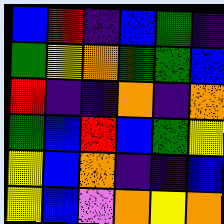[["blue", "red", "indigo", "blue", "green", "indigo"], ["green", "yellow", "orange", "green", "green", "blue"], ["red", "indigo", "indigo", "orange", "indigo", "orange"], ["green", "blue", "red", "blue", "green", "yellow"], ["yellow", "blue", "orange", "indigo", "indigo", "blue"], ["yellow", "blue", "violet", "orange", "yellow", "orange"]]